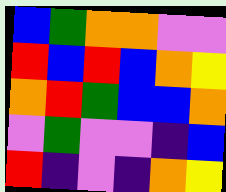[["blue", "green", "orange", "orange", "violet", "violet"], ["red", "blue", "red", "blue", "orange", "yellow"], ["orange", "red", "green", "blue", "blue", "orange"], ["violet", "green", "violet", "violet", "indigo", "blue"], ["red", "indigo", "violet", "indigo", "orange", "yellow"]]